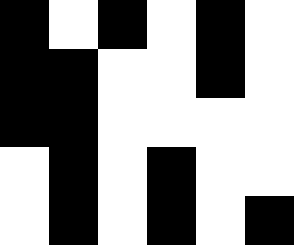[["black", "white", "black", "white", "black", "white"], ["black", "black", "white", "white", "black", "white"], ["black", "black", "white", "white", "white", "white"], ["white", "black", "white", "black", "white", "white"], ["white", "black", "white", "black", "white", "black"]]